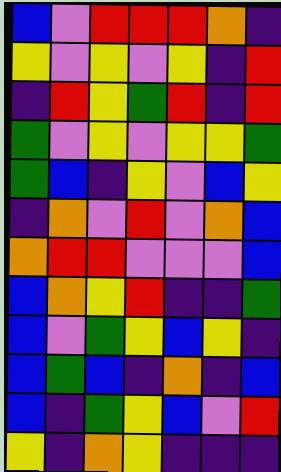[["blue", "violet", "red", "red", "red", "orange", "indigo"], ["yellow", "violet", "yellow", "violet", "yellow", "indigo", "red"], ["indigo", "red", "yellow", "green", "red", "indigo", "red"], ["green", "violet", "yellow", "violet", "yellow", "yellow", "green"], ["green", "blue", "indigo", "yellow", "violet", "blue", "yellow"], ["indigo", "orange", "violet", "red", "violet", "orange", "blue"], ["orange", "red", "red", "violet", "violet", "violet", "blue"], ["blue", "orange", "yellow", "red", "indigo", "indigo", "green"], ["blue", "violet", "green", "yellow", "blue", "yellow", "indigo"], ["blue", "green", "blue", "indigo", "orange", "indigo", "blue"], ["blue", "indigo", "green", "yellow", "blue", "violet", "red"], ["yellow", "indigo", "orange", "yellow", "indigo", "indigo", "indigo"]]